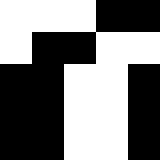[["white", "white", "white", "black", "black"], ["white", "black", "black", "white", "white"], ["black", "black", "white", "white", "black"], ["black", "black", "white", "white", "black"], ["black", "black", "white", "white", "black"]]